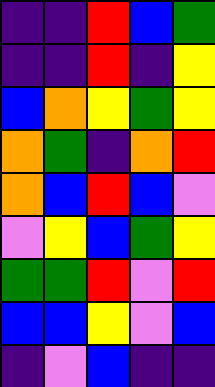[["indigo", "indigo", "red", "blue", "green"], ["indigo", "indigo", "red", "indigo", "yellow"], ["blue", "orange", "yellow", "green", "yellow"], ["orange", "green", "indigo", "orange", "red"], ["orange", "blue", "red", "blue", "violet"], ["violet", "yellow", "blue", "green", "yellow"], ["green", "green", "red", "violet", "red"], ["blue", "blue", "yellow", "violet", "blue"], ["indigo", "violet", "blue", "indigo", "indigo"]]